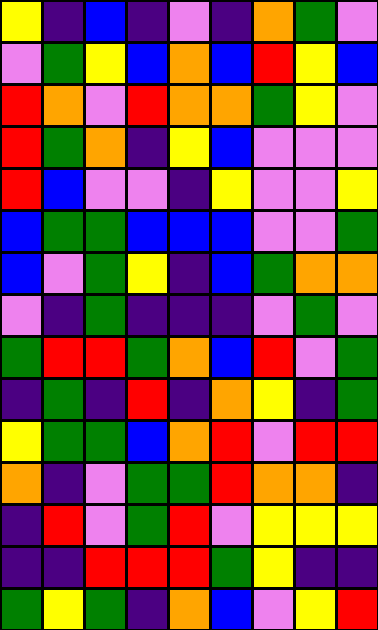[["yellow", "indigo", "blue", "indigo", "violet", "indigo", "orange", "green", "violet"], ["violet", "green", "yellow", "blue", "orange", "blue", "red", "yellow", "blue"], ["red", "orange", "violet", "red", "orange", "orange", "green", "yellow", "violet"], ["red", "green", "orange", "indigo", "yellow", "blue", "violet", "violet", "violet"], ["red", "blue", "violet", "violet", "indigo", "yellow", "violet", "violet", "yellow"], ["blue", "green", "green", "blue", "blue", "blue", "violet", "violet", "green"], ["blue", "violet", "green", "yellow", "indigo", "blue", "green", "orange", "orange"], ["violet", "indigo", "green", "indigo", "indigo", "indigo", "violet", "green", "violet"], ["green", "red", "red", "green", "orange", "blue", "red", "violet", "green"], ["indigo", "green", "indigo", "red", "indigo", "orange", "yellow", "indigo", "green"], ["yellow", "green", "green", "blue", "orange", "red", "violet", "red", "red"], ["orange", "indigo", "violet", "green", "green", "red", "orange", "orange", "indigo"], ["indigo", "red", "violet", "green", "red", "violet", "yellow", "yellow", "yellow"], ["indigo", "indigo", "red", "red", "red", "green", "yellow", "indigo", "indigo"], ["green", "yellow", "green", "indigo", "orange", "blue", "violet", "yellow", "red"]]